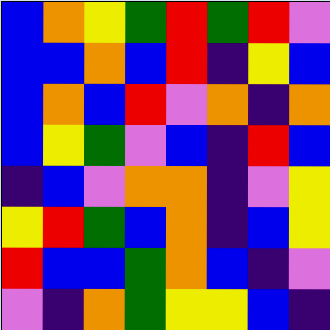[["blue", "orange", "yellow", "green", "red", "green", "red", "violet"], ["blue", "blue", "orange", "blue", "red", "indigo", "yellow", "blue"], ["blue", "orange", "blue", "red", "violet", "orange", "indigo", "orange"], ["blue", "yellow", "green", "violet", "blue", "indigo", "red", "blue"], ["indigo", "blue", "violet", "orange", "orange", "indigo", "violet", "yellow"], ["yellow", "red", "green", "blue", "orange", "indigo", "blue", "yellow"], ["red", "blue", "blue", "green", "orange", "blue", "indigo", "violet"], ["violet", "indigo", "orange", "green", "yellow", "yellow", "blue", "indigo"]]